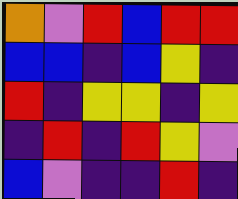[["orange", "violet", "red", "blue", "red", "red"], ["blue", "blue", "indigo", "blue", "yellow", "indigo"], ["red", "indigo", "yellow", "yellow", "indigo", "yellow"], ["indigo", "red", "indigo", "red", "yellow", "violet"], ["blue", "violet", "indigo", "indigo", "red", "indigo"]]